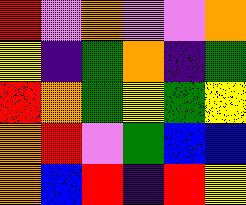[["red", "violet", "orange", "violet", "violet", "orange"], ["yellow", "indigo", "green", "orange", "indigo", "green"], ["red", "orange", "green", "yellow", "green", "yellow"], ["orange", "red", "violet", "green", "blue", "blue"], ["orange", "blue", "red", "indigo", "red", "yellow"]]